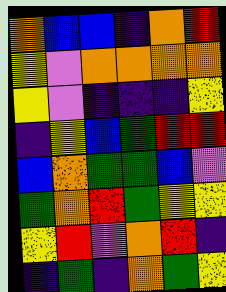[["orange", "blue", "blue", "indigo", "orange", "red"], ["yellow", "violet", "orange", "orange", "orange", "orange"], ["yellow", "violet", "indigo", "indigo", "indigo", "yellow"], ["indigo", "yellow", "blue", "green", "red", "red"], ["blue", "orange", "green", "green", "blue", "violet"], ["green", "orange", "red", "green", "yellow", "yellow"], ["yellow", "red", "violet", "orange", "red", "indigo"], ["indigo", "green", "indigo", "orange", "green", "yellow"]]